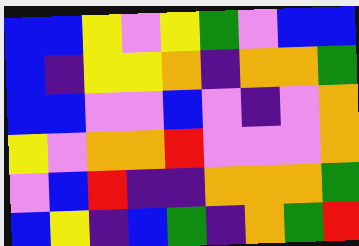[["blue", "blue", "yellow", "violet", "yellow", "green", "violet", "blue", "blue"], ["blue", "indigo", "yellow", "yellow", "orange", "indigo", "orange", "orange", "green"], ["blue", "blue", "violet", "violet", "blue", "violet", "indigo", "violet", "orange"], ["yellow", "violet", "orange", "orange", "red", "violet", "violet", "violet", "orange"], ["violet", "blue", "red", "indigo", "indigo", "orange", "orange", "orange", "green"], ["blue", "yellow", "indigo", "blue", "green", "indigo", "orange", "green", "red"]]